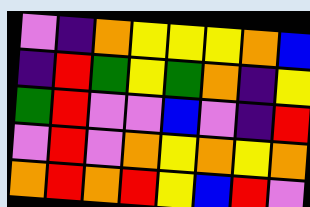[["violet", "indigo", "orange", "yellow", "yellow", "yellow", "orange", "blue"], ["indigo", "red", "green", "yellow", "green", "orange", "indigo", "yellow"], ["green", "red", "violet", "violet", "blue", "violet", "indigo", "red"], ["violet", "red", "violet", "orange", "yellow", "orange", "yellow", "orange"], ["orange", "red", "orange", "red", "yellow", "blue", "red", "violet"]]